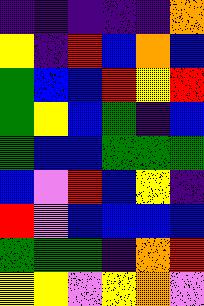[["indigo", "indigo", "indigo", "indigo", "indigo", "orange"], ["yellow", "indigo", "red", "blue", "orange", "blue"], ["green", "blue", "blue", "red", "yellow", "red"], ["green", "yellow", "blue", "green", "indigo", "blue"], ["green", "blue", "blue", "green", "green", "green"], ["blue", "violet", "red", "blue", "yellow", "indigo"], ["red", "violet", "blue", "blue", "blue", "blue"], ["green", "green", "green", "indigo", "orange", "red"], ["yellow", "yellow", "violet", "yellow", "orange", "violet"]]